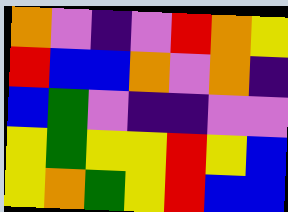[["orange", "violet", "indigo", "violet", "red", "orange", "yellow"], ["red", "blue", "blue", "orange", "violet", "orange", "indigo"], ["blue", "green", "violet", "indigo", "indigo", "violet", "violet"], ["yellow", "green", "yellow", "yellow", "red", "yellow", "blue"], ["yellow", "orange", "green", "yellow", "red", "blue", "blue"]]